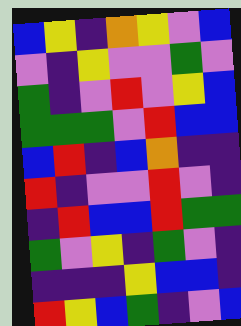[["blue", "yellow", "indigo", "orange", "yellow", "violet", "blue"], ["violet", "indigo", "yellow", "violet", "violet", "green", "violet"], ["green", "indigo", "violet", "red", "violet", "yellow", "blue"], ["green", "green", "green", "violet", "red", "blue", "blue"], ["blue", "red", "indigo", "blue", "orange", "indigo", "indigo"], ["red", "indigo", "violet", "violet", "red", "violet", "indigo"], ["indigo", "red", "blue", "blue", "red", "green", "green"], ["green", "violet", "yellow", "indigo", "green", "violet", "indigo"], ["indigo", "indigo", "indigo", "yellow", "blue", "blue", "indigo"], ["red", "yellow", "blue", "green", "indigo", "violet", "blue"]]